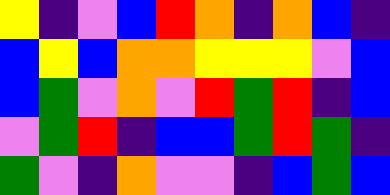[["yellow", "indigo", "violet", "blue", "red", "orange", "indigo", "orange", "blue", "indigo"], ["blue", "yellow", "blue", "orange", "orange", "yellow", "yellow", "yellow", "violet", "blue"], ["blue", "green", "violet", "orange", "violet", "red", "green", "red", "indigo", "blue"], ["violet", "green", "red", "indigo", "blue", "blue", "green", "red", "green", "indigo"], ["green", "violet", "indigo", "orange", "violet", "violet", "indigo", "blue", "green", "blue"]]